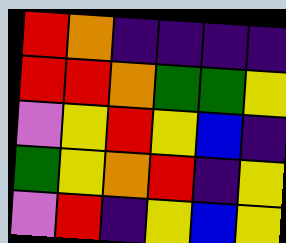[["red", "orange", "indigo", "indigo", "indigo", "indigo"], ["red", "red", "orange", "green", "green", "yellow"], ["violet", "yellow", "red", "yellow", "blue", "indigo"], ["green", "yellow", "orange", "red", "indigo", "yellow"], ["violet", "red", "indigo", "yellow", "blue", "yellow"]]